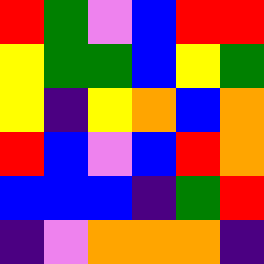[["red", "green", "violet", "blue", "red", "red"], ["yellow", "green", "green", "blue", "yellow", "green"], ["yellow", "indigo", "yellow", "orange", "blue", "orange"], ["red", "blue", "violet", "blue", "red", "orange"], ["blue", "blue", "blue", "indigo", "green", "red"], ["indigo", "violet", "orange", "orange", "orange", "indigo"]]